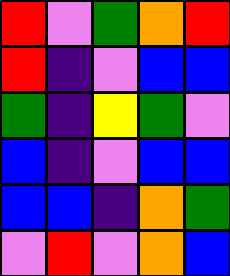[["red", "violet", "green", "orange", "red"], ["red", "indigo", "violet", "blue", "blue"], ["green", "indigo", "yellow", "green", "violet"], ["blue", "indigo", "violet", "blue", "blue"], ["blue", "blue", "indigo", "orange", "green"], ["violet", "red", "violet", "orange", "blue"]]